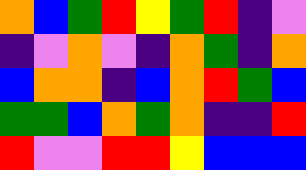[["orange", "blue", "green", "red", "yellow", "green", "red", "indigo", "violet"], ["indigo", "violet", "orange", "violet", "indigo", "orange", "green", "indigo", "orange"], ["blue", "orange", "orange", "indigo", "blue", "orange", "red", "green", "blue"], ["green", "green", "blue", "orange", "green", "orange", "indigo", "indigo", "red"], ["red", "violet", "violet", "red", "red", "yellow", "blue", "blue", "blue"]]